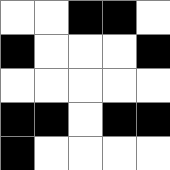[["white", "white", "black", "black", "white"], ["black", "white", "white", "white", "black"], ["white", "white", "white", "white", "white"], ["black", "black", "white", "black", "black"], ["black", "white", "white", "white", "white"]]